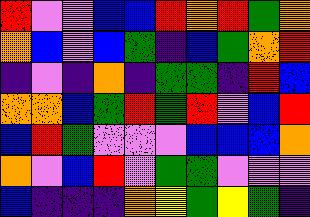[["red", "violet", "violet", "blue", "blue", "red", "orange", "red", "green", "orange"], ["orange", "blue", "violet", "blue", "green", "indigo", "blue", "green", "orange", "red"], ["indigo", "violet", "indigo", "orange", "indigo", "green", "green", "indigo", "red", "blue"], ["orange", "orange", "blue", "green", "red", "green", "red", "violet", "blue", "red"], ["blue", "red", "green", "violet", "violet", "violet", "blue", "blue", "blue", "orange"], ["orange", "violet", "blue", "red", "violet", "green", "green", "violet", "violet", "violet"], ["blue", "indigo", "indigo", "indigo", "orange", "yellow", "green", "yellow", "green", "indigo"]]